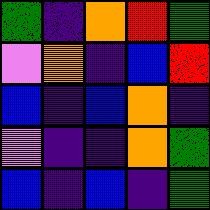[["green", "indigo", "orange", "red", "green"], ["violet", "orange", "indigo", "blue", "red"], ["blue", "indigo", "blue", "orange", "indigo"], ["violet", "indigo", "indigo", "orange", "green"], ["blue", "indigo", "blue", "indigo", "green"]]